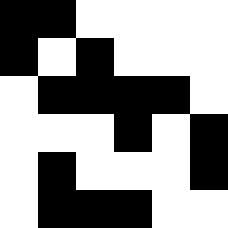[["black", "black", "white", "white", "white", "white"], ["black", "white", "black", "white", "white", "white"], ["white", "black", "black", "black", "black", "white"], ["white", "white", "white", "black", "white", "black"], ["white", "black", "white", "white", "white", "black"], ["white", "black", "black", "black", "white", "white"]]